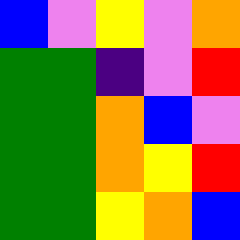[["blue", "violet", "yellow", "violet", "orange"], ["green", "green", "indigo", "violet", "red"], ["green", "green", "orange", "blue", "violet"], ["green", "green", "orange", "yellow", "red"], ["green", "green", "yellow", "orange", "blue"]]